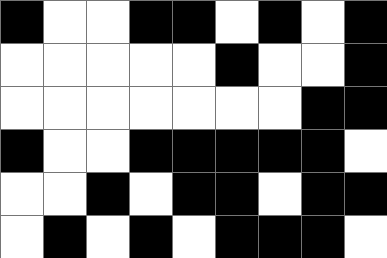[["black", "white", "white", "black", "black", "white", "black", "white", "black"], ["white", "white", "white", "white", "white", "black", "white", "white", "black"], ["white", "white", "white", "white", "white", "white", "white", "black", "black"], ["black", "white", "white", "black", "black", "black", "black", "black", "white"], ["white", "white", "black", "white", "black", "black", "white", "black", "black"], ["white", "black", "white", "black", "white", "black", "black", "black", "white"]]